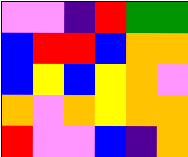[["violet", "violet", "indigo", "red", "green", "green"], ["blue", "red", "red", "blue", "orange", "orange"], ["blue", "yellow", "blue", "yellow", "orange", "violet"], ["orange", "violet", "orange", "yellow", "orange", "orange"], ["red", "violet", "violet", "blue", "indigo", "orange"]]